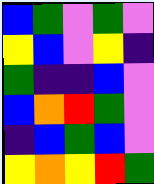[["blue", "green", "violet", "green", "violet"], ["yellow", "blue", "violet", "yellow", "indigo"], ["green", "indigo", "indigo", "blue", "violet"], ["blue", "orange", "red", "green", "violet"], ["indigo", "blue", "green", "blue", "violet"], ["yellow", "orange", "yellow", "red", "green"]]